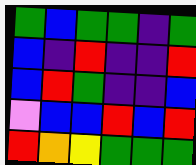[["green", "blue", "green", "green", "indigo", "green"], ["blue", "indigo", "red", "indigo", "indigo", "red"], ["blue", "red", "green", "indigo", "indigo", "blue"], ["violet", "blue", "blue", "red", "blue", "red"], ["red", "orange", "yellow", "green", "green", "green"]]